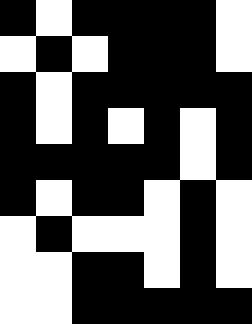[["black", "white", "black", "black", "black", "black", "white"], ["white", "black", "white", "black", "black", "black", "white"], ["black", "white", "black", "black", "black", "black", "black"], ["black", "white", "black", "white", "black", "white", "black"], ["black", "black", "black", "black", "black", "white", "black"], ["black", "white", "black", "black", "white", "black", "white"], ["white", "black", "white", "white", "white", "black", "white"], ["white", "white", "black", "black", "white", "black", "white"], ["white", "white", "black", "black", "black", "black", "black"]]